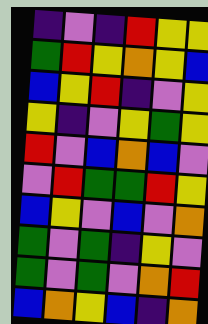[["indigo", "violet", "indigo", "red", "yellow", "yellow"], ["green", "red", "yellow", "orange", "yellow", "blue"], ["blue", "yellow", "red", "indigo", "violet", "yellow"], ["yellow", "indigo", "violet", "yellow", "green", "yellow"], ["red", "violet", "blue", "orange", "blue", "violet"], ["violet", "red", "green", "green", "red", "yellow"], ["blue", "yellow", "violet", "blue", "violet", "orange"], ["green", "violet", "green", "indigo", "yellow", "violet"], ["green", "violet", "green", "violet", "orange", "red"], ["blue", "orange", "yellow", "blue", "indigo", "orange"]]